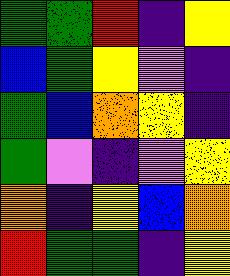[["green", "green", "red", "indigo", "yellow"], ["blue", "green", "yellow", "violet", "indigo"], ["green", "blue", "orange", "yellow", "indigo"], ["green", "violet", "indigo", "violet", "yellow"], ["orange", "indigo", "yellow", "blue", "orange"], ["red", "green", "green", "indigo", "yellow"]]